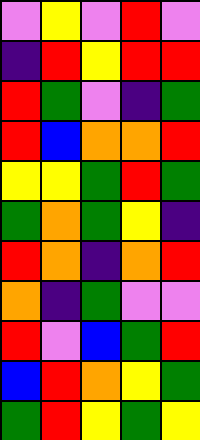[["violet", "yellow", "violet", "red", "violet"], ["indigo", "red", "yellow", "red", "red"], ["red", "green", "violet", "indigo", "green"], ["red", "blue", "orange", "orange", "red"], ["yellow", "yellow", "green", "red", "green"], ["green", "orange", "green", "yellow", "indigo"], ["red", "orange", "indigo", "orange", "red"], ["orange", "indigo", "green", "violet", "violet"], ["red", "violet", "blue", "green", "red"], ["blue", "red", "orange", "yellow", "green"], ["green", "red", "yellow", "green", "yellow"]]